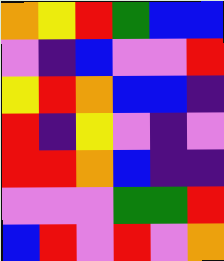[["orange", "yellow", "red", "green", "blue", "blue"], ["violet", "indigo", "blue", "violet", "violet", "red"], ["yellow", "red", "orange", "blue", "blue", "indigo"], ["red", "indigo", "yellow", "violet", "indigo", "violet"], ["red", "red", "orange", "blue", "indigo", "indigo"], ["violet", "violet", "violet", "green", "green", "red"], ["blue", "red", "violet", "red", "violet", "orange"]]